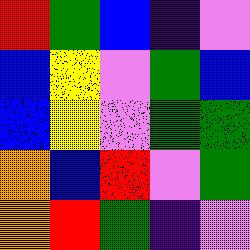[["red", "green", "blue", "indigo", "violet"], ["blue", "yellow", "violet", "green", "blue"], ["blue", "yellow", "violet", "green", "green"], ["orange", "blue", "red", "violet", "green"], ["orange", "red", "green", "indigo", "violet"]]